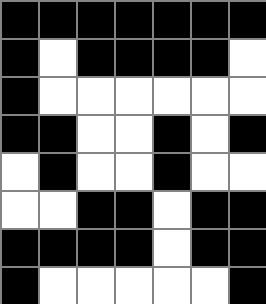[["black", "black", "black", "black", "black", "black", "black"], ["black", "white", "black", "black", "black", "black", "white"], ["black", "white", "white", "white", "white", "white", "white"], ["black", "black", "white", "white", "black", "white", "black"], ["white", "black", "white", "white", "black", "white", "white"], ["white", "white", "black", "black", "white", "black", "black"], ["black", "black", "black", "black", "white", "black", "black"], ["black", "white", "white", "white", "white", "white", "black"]]